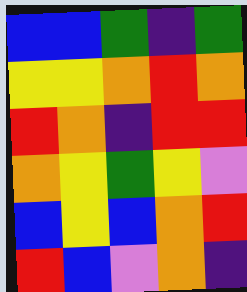[["blue", "blue", "green", "indigo", "green"], ["yellow", "yellow", "orange", "red", "orange"], ["red", "orange", "indigo", "red", "red"], ["orange", "yellow", "green", "yellow", "violet"], ["blue", "yellow", "blue", "orange", "red"], ["red", "blue", "violet", "orange", "indigo"]]